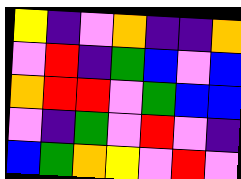[["yellow", "indigo", "violet", "orange", "indigo", "indigo", "orange"], ["violet", "red", "indigo", "green", "blue", "violet", "blue"], ["orange", "red", "red", "violet", "green", "blue", "blue"], ["violet", "indigo", "green", "violet", "red", "violet", "indigo"], ["blue", "green", "orange", "yellow", "violet", "red", "violet"]]